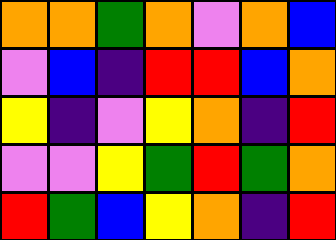[["orange", "orange", "green", "orange", "violet", "orange", "blue"], ["violet", "blue", "indigo", "red", "red", "blue", "orange"], ["yellow", "indigo", "violet", "yellow", "orange", "indigo", "red"], ["violet", "violet", "yellow", "green", "red", "green", "orange"], ["red", "green", "blue", "yellow", "orange", "indigo", "red"]]